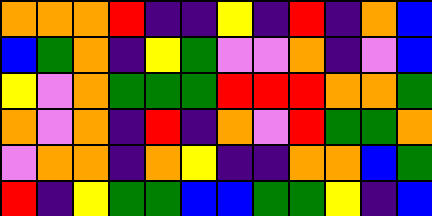[["orange", "orange", "orange", "red", "indigo", "indigo", "yellow", "indigo", "red", "indigo", "orange", "blue"], ["blue", "green", "orange", "indigo", "yellow", "green", "violet", "violet", "orange", "indigo", "violet", "blue"], ["yellow", "violet", "orange", "green", "green", "green", "red", "red", "red", "orange", "orange", "green"], ["orange", "violet", "orange", "indigo", "red", "indigo", "orange", "violet", "red", "green", "green", "orange"], ["violet", "orange", "orange", "indigo", "orange", "yellow", "indigo", "indigo", "orange", "orange", "blue", "green"], ["red", "indigo", "yellow", "green", "green", "blue", "blue", "green", "green", "yellow", "indigo", "blue"]]